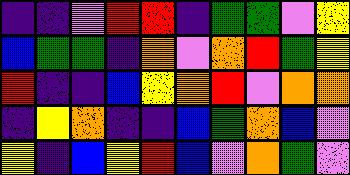[["indigo", "indigo", "violet", "red", "red", "indigo", "green", "green", "violet", "yellow"], ["blue", "green", "green", "indigo", "orange", "violet", "orange", "red", "green", "yellow"], ["red", "indigo", "indigo", "blue", "yellow", "orange", "red", "violet", "orange", "orange"], ["indigo", "yellow", "orange", "indigo", "indigo", "blue", "green", "orange", "blue", "violet"], ["yellow", "indigo", "blue", "yellow", "red", "blue", "violet", "orange", "green", "violet"]]